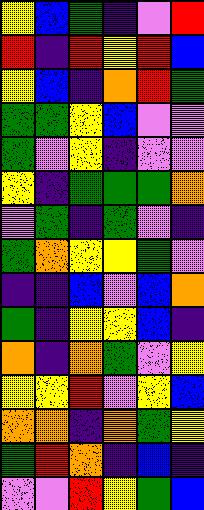[["yellow", "blue", "green", "indigo", "violet", "red"], ["red", "indigo", "red", "yellow", "red", "blue"], ["yellow", "blue", "indigo", "orange", "red", "green"], ["green", "green", "yellow", "blue", "violet", "violet"], ["green", "violet", "yellow", "indigo", "violet", "violet"], ["yellow", "indigo", "green", "green", "green", "orange"], ["violet", "green", "indigo", "green", "violet", "indigo"], ["green", "orange", "yellow", "yellow", "green", "violet"], ["indigo", "indigo", "blue", "violet", "blue", "orange"], ["green", "indigo", "yellow", "yellow", "blue", "indigo"], ["orange", "indigo", "orange", "green", "violet", "yellow"], ["yellow", "yellow", "red", "violet", "yellow", "blue"], ["orange", "orange", "indigo", "orange", "green", "yellow"], ["green", "red", "orange", "indigo", "blue", "indigo"], ["violet", "violet", "red", "yellow", "green", "blue"]]